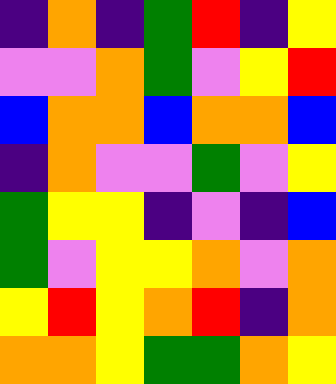[["indigo", "orange", "indigo", "green", "red", "indigo", "yellow"], ["violet", "violet", "orange", "green", "violet", "yellow", "red"], ["blue", "orange", "orange", "blue", "orange", "orange", "blue"], ["indigo", "orange", "violet", "violet", "green", "violet", "yellow"], ["green", "yellow", "yellow", "indigo", "violet", "indigo", "blue"], ["green", "violet", "yellow", "yellow", "orange", "violet", "orange"], ["yellow", "red", "yellow", "orange", "red", "indigo", "orange"], ["orange", "orange", "yellow", "green", "green", "orange", "yellow"]]